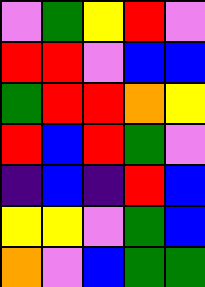[["violet", "green", "yellow", "red", "violet"], ["red", "red", "violet", "blue", "blue"], ["green", "red", "red", "orange", "yellow"], ["red", "blue", "red", "green", "violet"], ["indigo", "blue", "indigo", "red", "blue"], ["yellow", "yellow", "violet", "green", "blue"], ["orange", "violet", "blue", "green", "green"]]